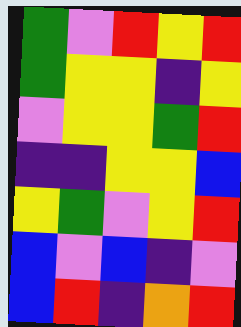[["green", "violet", "red", "yellow", "red"], ["green", "yellow", "yellow", "indigo", "yellow"], ["violet", "yellow", "yellow", "green", "red"], ["indigo", "indigo", "yellow", "yellow", "blue"], ["yellow", "green", "violet", "yellow", "red"], ["blue", "violet", "blue", "indigo", "violet"], ["blue", "red", "indigo", "orange", "red"]]